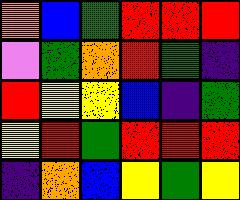[["orange", "blue", "green", "red", "red", "red"], ["violet", "green", "orange", "red", "green", "indigo"], ["red", "yellow", "yellow", "blue", "indigo", "green"], ["yellow", "red", "green", "red", "red", "red"], ["indigo", "orange", "blue", "yellow", "green", "yellow"]]